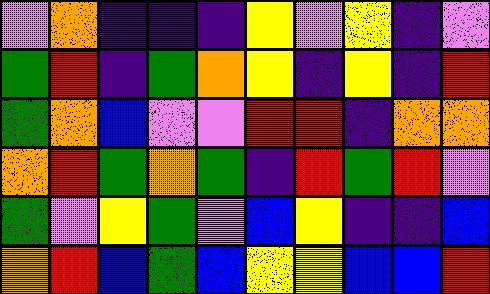[["violet", "orange", "indigo", "indigo", "indigo", "yellow", "violet", "yellow", "indigo", "violet"], ["green", "red", "indigo", "green", "orange", "yellow", "indigo", "yellow", "indigo", "red"], ["green", "orange", "blue", "violet", "violet", "red", "red", "indigo", "orange", "orange"], ["orange", "red", "green", "orange", "green", "indigo", "red", "green", "red", "violet"], ["green", "violet", "yellow", "green", "violet", "blue", "yellow", "indigo", "indigo", "blue"], ["orange", "red", "blue", "green", "blue", "yellow", "yellow", "blue", "blue", "red"]]